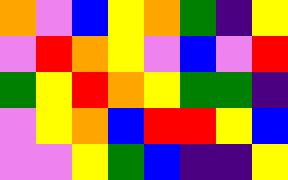[["orange", "violet", "blue", "yellow", "orange", "green", "indigo", "yellow"], ["violet", "red", "orange", "yellow", "violet", "blue", "violet", "red"], ["green", "yellow", "red", "orange", "yellow", "green", "green", "indigo"], ["violet", "yellow", "orange", "blue", "red", "red", "yellow", "blue"], ["violet", "violet", "yellow", "green", "blue", "indigo", "indigo", "yellow"]]